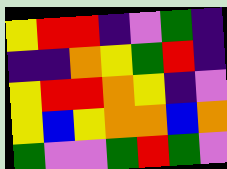[["yellow", "red", "red", "indigo", "violet", "green", "indigo"], ["indigo", "indigo", "orange", "yellow", "green", "red", "indigo"], ["yellow", "red", "red", "orange", "yellow", "indigo", "violet"], ["yellow", "blue", "yellow", "orange", "orange", "blue", "orange"], ["green", "violet", "violet", "green", "red", "green", "violet"]]